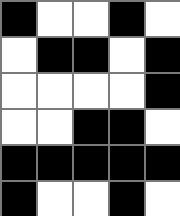[["black", "white", "white", "black", "white"], ["white", "black", "black", "white", "black"], ["white", "white", "white", "white", "black"], ["white", "white", "black", "black", "white"], ["black", "black", "black", "black", "black"], ["black", "white", "white", "black", "white"]]